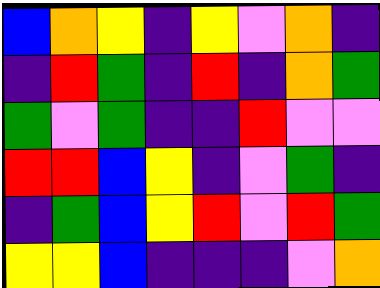[["blue", "orange", "yellow", "indigo", "yellow", "violet", "orange", "indigo"], ["indigo", "red", "green", "indigo", "red", "indigo", "orange", "green"], ["green", "violet", "green", "indigo", "indigo", "red", "violet", "violet"], ["red", "red", "blue", "yellow", "indigo", "violet", "green", "indigo"], ["indigo", "green", "blue", "yellow", "red", "violet", "red", "green"], ["yellow", "yellow", "blue", "indigo", "indigo", "indigo", "violet", "orange"]]